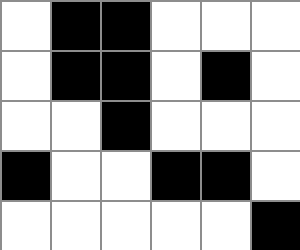[["white", "black", "black", "white", "white", "white"], ["white", "black", "black", "white", "black", "white"], ["white", "white", "black", "white", "white", "white"], ["black", "white", "white", "black", "black", "white"], ["white", "white", "white", "white", "white", "black"]]